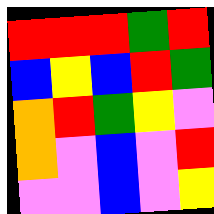[["red", "red", "red", "green", "red"], ["blue", "yellow", "blue", "red", "green"], ["orange", "red", "green", "yellow", "violet"], ["orange", "violet", "blue", "violet", "red"], ["violet", "violet", "blue", "violet", "yellow"]]